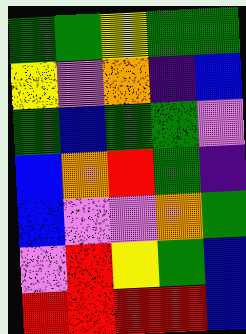[["green", "green", "yellow", "green", "green"], ["yellow", "violet", "orange", "indigo", "blue"], ["green", "blue", "green", "green", "violet"], ["blue", "orange", "red", "green", "indigo"], ["blue", "violet", "violet", "orange", "green"], ["violet", "red", "yellow", "green", "blue"], ["red", "red", "red", "red", "blue"]]